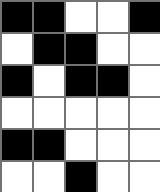[["black", "black", "white", "white", "black"], ["white", "black", "black", "white", "white"], ["black", "white", "black", "black", "white"], ["white", "white", "white", "white", "white"], ["black", "black", "white", "white", "white"], ["white", "white", "black", "white", "white"]]